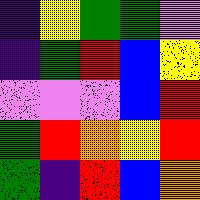[["indigo", "yellow", "green", "green", "violet"], ["indigo", "green", "red", "blue", "yellow"], ["violet", "violet", "violet", "blue", "red"], ["green", "red", "orange", "yellow", "red"], ["green", "indigo", "red", "blue", "orange"]]